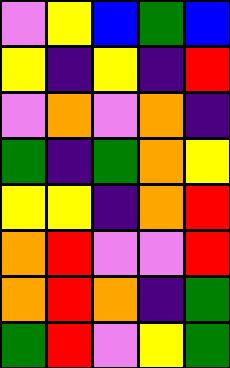[["violet", "yellow", "blue", "green", "blue"], ["yellow", "indigo", "yellow", "indigo", "red"], ["violet", "orange", "violet", "orange", "indigo"], ["green", "indigo", "green", "orange", "yellow"], ["yellow", "yellow", "indigo", "orange", "red"], ["orange", "red", "violet", "violet", "red"], ["orange", "red", "orange", "indigo", "green"], ["green", "red", "violet", "yellow", "green"]]